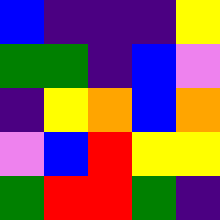[["blue", "indigo", "indigo", "indigo", "yellow"], ["green", "green", "indigo", "blue", "violet"], ["indigo", "yellow", "orange", "blue", "orange"], ["violet", "blue", "red", "yellow", "yellow"], ["green", "red", "red", "green", "indigo"]]